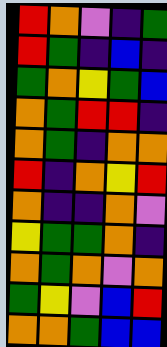[["red", "orange", "violet", "indigo", "green"], ["red", "green", "indigo", "blue", "indigo"], ["green", "orange", "yellow", "green", "blue"], ["orange", "green", "red", "red", "indigo"], ["orange", "green", "indigo", "orange", "orange"], ["red", "indigo", "orange", "yellow", "red"], ["orange", "indigo", "indigo", "orange", "violet"], ["yellow", "green", "green", "orange", "indigo"], ["orange", "green", "orange", "violet", "orange"], ["green", "yellow", "violet", "blue", "red"], ["orange", "orange", "green", "blue", "blue"]]